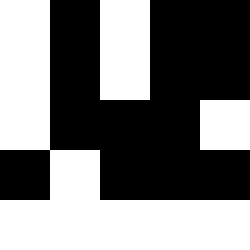[["white", "black", "white", "black", "black"], ["white", "black", "white", "black", "black"], ["white", "black", "black", "black", "white"], ["black", "white", "black", "black", "black"], ["white", "white", "white", "white", "white"]]